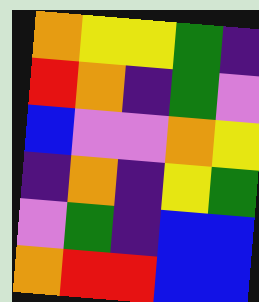[["orange", "yellow", "yellow", "green", "indigo"], ["red", "orange", "indigo", "green", "violet"], ["blue", "violet", "violet", "orange", "yellow"], ["indigo", "orange", "indigo", "yellow", "green"], ["violet", "green", "indigo", "blue", "blue"], ["orange", "red", "red", "blue", "blue"]]